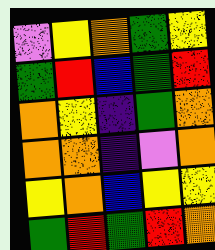[["violet", "yellow", "orange", "green", "yellow"], ["green", "red", "blue", "green", "red"], ["orange", "yellow", "indigo", "green", "orange"], ["orange", "orange", "indigo", "violet", "orange"], ["yellow", "orange", "blue", "yellow", "yellow"], ["green", "red", "green", "red", "orange"]]